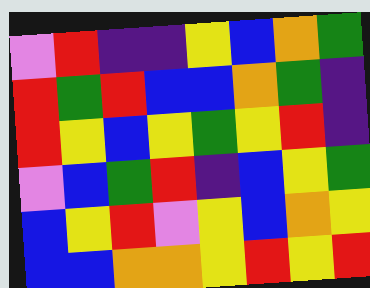[["violet", "red", "indigo", "indigo", "yellow", "blue", "orange", "green"], ["red", "green", "red", "blue", "blue", "orange", "green", "indigo"], ["red", "yellow", "blue", "yellow", "green", "yellow", "red", "indigo"], ["violet", "blue", "green", "red", "indigo", "blue", "yellow", "green"], ["blue", "yellow", "red", "violet", "yellow", "blue", "orange", "yellow"], ["blue", "blue", "orange", "orange", "yellow", "red", "yellow", "red"]]